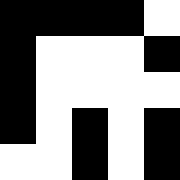[["black", "black", "black", "black", "white"], ["black", "white", "white", "white", "black"], ["black", "white", "white", "white", "white"], ["black", "white", "black", "white", "black"], ["white", "white", "black", "white", "black"]]